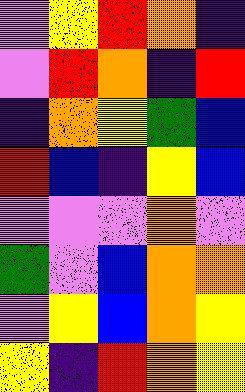[["violet", "yellow", "red", "orange", "indigo"], ["violet", "red", "orange", "indigo", "red"], ["indigo", "orange", "yellow", "green", "blue"], ["red", "blue", "indigo", "yellow", "blue"], ["violet", "violet", "violet", "orange", "violet"], ["green", "violet", "blue", "orange", "orange"], ["violet", "yellow", "blue", "orange", "yellow"], ["yellow", "indigo", "red", "orange", "yellow"]]